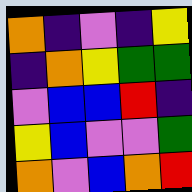[["orange", "indigo", "violet", "indigo", "yellow"], ["indigo", "orange", "yellow", "green", "green"], ["violet", "blue", "blue", "red", "indigo"], ["yellow", "blue", "violet", "violet", "green"], ["orange", "violet", "blue", "orange", "red"]]